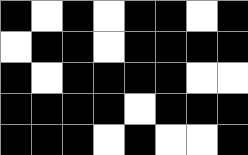[["black", "white", "black", "white", "black", "black", "white", "black"], ["white", "black", "black", "white", "black", "black", "black", "black"], ["black", "white", "black", "black", "black", "black", "white", "white"], ["black", "black", "black", "black", "white", "black", "black", "black"], ["black", "black", "black", "white", "black", "white", "white", "black"]]